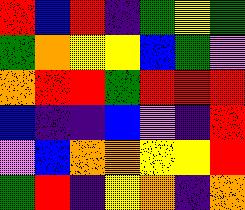[["red", "blue", "red", "indigo", "green", "yellow", "green"], ["green", "orange", "yellow", "yellow", "blue", "green", "violet"], ["orange", "red", "red", "green", "red", "red", "red"], ["blue", "indigo", "indigo", "blue", "violet", "indigo", "red"], ["violet", "blue", "orange", "orange", "yellow", "yellow", "red"], ["green", "red", "indigo", "yellow", "orange", "indigo", "orange"]]